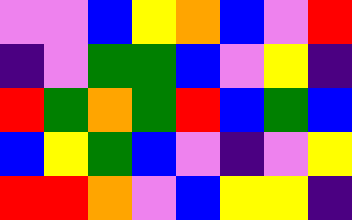[["violet", "violet", "blue", "yellow", "orange", "blue", "violet", "red"], ["indigo", "violet", "green", "green", "blue", "violet", "yellow", "indigo"], ["red", "green", "orange", "green", "red", "blue", "green", "blue"], ["blue", "yellow", "green", "blue", "violet", "indigo", "violet", "yellow"], ["red", "red", "orange", "violet", "blue", "yellow", "yellow", "indigo"]]